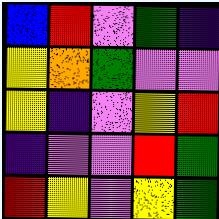[["blue", "red", "violet", "green", "indigo"], ["yellow", "orange", "green", "violet", "violet"], ["yellow", "indigo", "violet", "yellow", "red"], ["indigo", "violet", "violet", "red", "green"], ["red", "yellow", "violet", "yellow", "green"]]